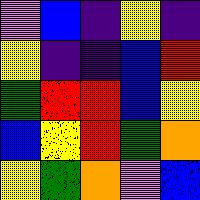[["violet", "blue", "indigo", "yellow", "indigo"], ["yellow", "indigo", "indigo", "blue", "red"], ["green", "red", "red", "blue", "yellow"], ["blue", "yellow", "red", "green", "orange"], ["yellow", "green", "orange", "violet", "blue"]]